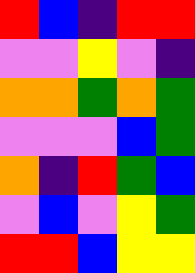[["red", "blue", "indigo", "red", "red"], ["violet", "violet", "yellow", "violet", "indigo"], ["orange", "orange", "green", "orange", "green"], ["violet", "violet", "violet", "blue", "green"], ["orange", "indigo", "red", "green", "blue"], ["violet", "blue", "violet", "yellow", "green"], ["red", "red", "blue", "yellow", "yellow"]]